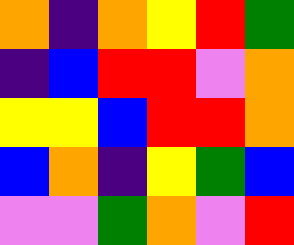[["orange", "indigo", "orange", "yellow", "red", "green"], ["indigo", "blue", "red", "red", "violet", "orange"], ["yellow", "yellow", "blue", "red", "red", "orange"], ["blue", "orange", "indigo", "yellow", "green", "blue"], ["violet", "violet", "green", "orange", "violet", "red"]]